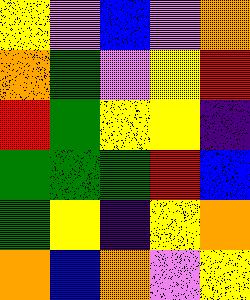[["yellow", "violet", "blue", "violet", "orange"], ["orange", "green", "violet", "yellow", "red"], ["red", "green", "yellow", "yellow", "indigo"], ["green", "green", "green", "red", "blue"], ["green", "yellow", "indigo", "yellow", "orange"], ["orange", "blue", "orange", "violet", "yellow"]]